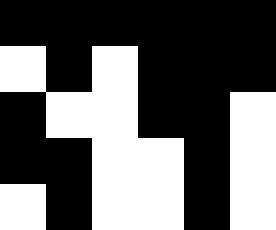[["black", "black", "black", "black", "black", "black"], ["white", "black", "white", "black", "black", "black"], ["black", "white", "white", "black", "black", "white"], ["black", "black", "white", "white", "black", "white"], ["white", "black", "white", "white", "black", "white"]]